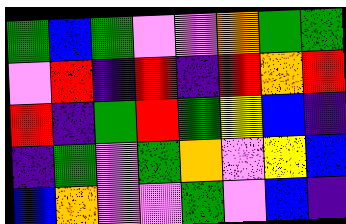[["green", "blue", "green", "violet", "violet", "orange", "green", "green"], ["violet", "red", "indigo", "red", "indigo", "red", "orange", "red"], ["red", "indigo", "green", "red", "green", "yellow", "blue", "indigo"], ["indigo", "green", "violet", "green", "orange", "violet", "yellow", "blue"], ["blue", "orange", "violet", "violet", "green", "violet", "blue", "indigo"]]